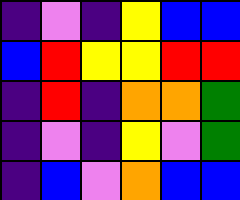[["indigo", "violet", "indigo", "yellow", "blue", "blue"], ["blue", "red", "yellow", "yellow", "red", "red"], ["indigo", "red", "indigo", "orange", "orange", "green"], ["indigo", "violet", "indigo", "yellow", "violet", "green"], ["indigo", "blue", "violet", "orange", "blue", "blue"]]